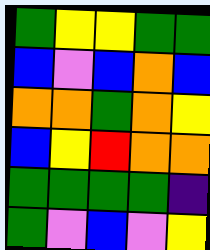[["green", "yellow", "yellow", "green", "green"], ["blue", "violet", "blue", "orange", "blue"], ["orange", "orange", "green", "orange", "yellow"], ["blue", "yellow", "red", "orange", "orange"], ["green", "green", "green", "green", "indigo"], ["green", "violet", "blue", "violet", "yellow"]]